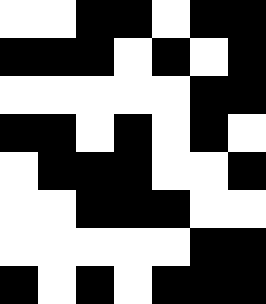[["white", "white", "black", "black", "white", "black", "black"], ["black", "black", "black", "white", "black", "white", "black"], ["white", "white", "white", "white", "white", "black", "black"], ["black", "black", "white", "black", "white", "black", "white"], ["white", "black", "black", "black", "white", "white", "black"], ["white", "white", "black", "black", "black", "white", "white"], ["white", "white", "white", "white", "white", "black", "black"], ["black", "white", "black", "white", "black", "black", "black"]]